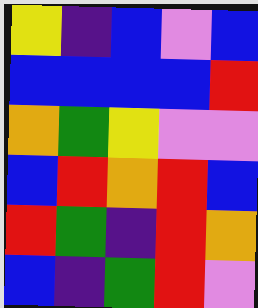[["yellow", "indigo", "blue", "violet", "blue"], ["blue", "blue", "blue", "blue", "red"], ["orange", "green", "yellow", "violet", "violet"], ["blue", "red", "orange", "red", "blue"], ["red", "green", "indigo", "red", "orange"], ["blue", "indigo", "green", "red", "violet"]]